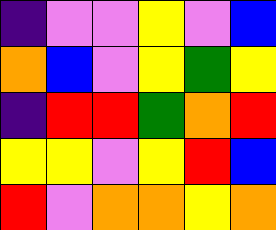[["indigo", "violet", "violet", "yellow", "violet", "blue"], ["orange", "blue", "violet", "yellow", "green", "yellow"], ["indigo", "red", "red", "green", "orange", "red"], ["yellow", "yellow", "violet", "yellow", "red", "blue"], ["red", "violet", "orange", "orange", "yellow", "orange"]]